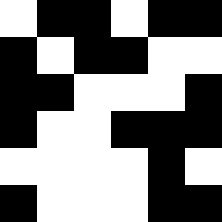[["white", "black", "black", "white", "black", "black"], ["black", "white", "black", "black", "white", "white"], ["black", "black", "white", "white", "white", "black"], ["black", "white", "white", "black", "black", "black"], ["white", "white", "white", "white", "black", "white"], ["black", "white", "white", "white", "black", "black"]]